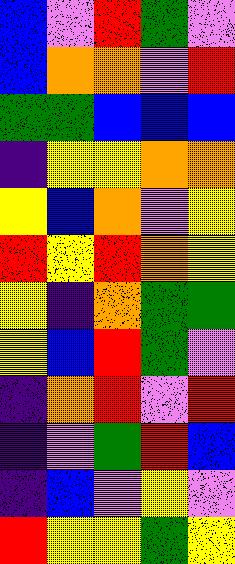[["blue", "violet", "red", "green", "violet"], ["blue", "orange", "orange", "violet", "red"], ["green", "green", "blue", "blue", "blue"], ["indigo", "yellow", "yellow", "orange", "orange"], ["yellow", "blue", "orange", "violet", "yellow"], ["red", "yellow", "red", "orange", "yellow"], ["yellow", "indigo", "orange", "green", "green"], ["yellow", "blue", "red", "green", "violet"], ["indigo", "orange", "red", "violet", "red"], ["indigo", "violet", "green", "red", "blue"], ["indigo", "blue", "violet", "yellow", "violet"], ["red", "yellow", "yellow", "green", "yellow"]]